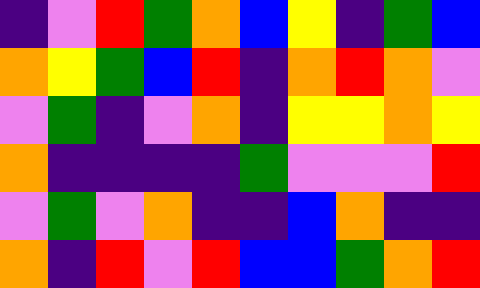[["indigo", "violet", "red", "green", "orange", "blue", "yellow", "indigo", "green", "blue"], ["orange", "yellow", "green", "blue", "red", "indigo", "orange", "red", "orange", "violet"], ["violet", "green", "indigo", "violet", "orange", "indigo", "yellow", "yellow", "orange", "yellow"], ["orange", "indigo", "indigo", "indigo", "indigo", "green", "violet", "violet", "violet", "red"], ["violet", "green", "violet", "orange", "indigo", "indigo", "blue", "orange", "indigo", "indigo"], ["orange", "indigo", "red", "violet", "red", "blue", "blue", "green", "orange", "red"]]